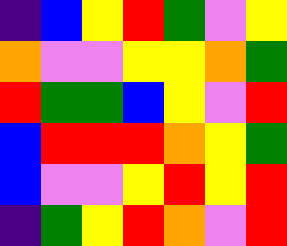[["indigo", "blue", "yellow", "red", "green", "violet", "yellow"], ["orange", "violet", "violet", "yellow", "yellow", "orange", "green"], ["red", "green", "green", "blue", "yellow", "violet", "red"], ["blue", "red", "red", "red", "orange", "yellow", "green"], ["blue", "violet", "violet", "yellow", "red", "yellow", "red"], ["indigo", "green", "yellow", "red", "orange", "violet", "red"]]